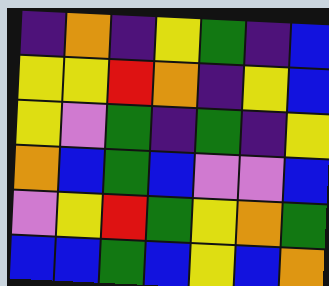[["indigo", "orange", "indigo", "yellow", "green", "indigo", "blue"], ["yellow", "yellow", "red", "orange", "indigo", "yellow", "blue"], ["yellow", "violet", "green", "indigo", "green", "indigo", "yellow"], ["orange", "blue", "green", "blue", "violet", "violet", "blue"], ["violet", "yellow", "red", "green", "yellow", "orange", "green"], ["blue", "blue", "green", "blue", "yellow", "blue", "orange"]]